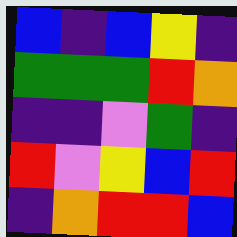[["blue", "indigo", "blue", "yellow", "indigo"], ["green", "green", "green", "red", "orange"], ["indigo", "indigo", "violet", "green", "indigo"], ["red", "violet", "yellow", "blue", "red"], ["indigo", "orange", "red", "red", "blue"]]